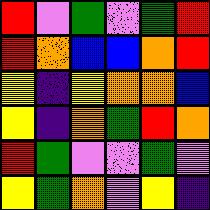[["red", "violet", "green", "violet", "green", "red"], ["red", "orange", "blue", "blue", "orange", "red"], ["yellow", "indigo", "yellow", "orange", "orange", "blue"], ["yellow", "indigo", "orange", "green", "red", "orange"], ["red", "green", "violet", "violet", "green", "violet"], ["yellow", "green", "orange", "violet", "yellow", "indigo"]]